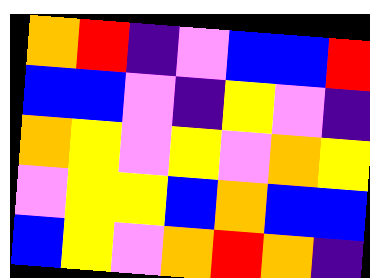[["orange", "red", "indigo", "violet", "blue", "blue", "red"], ["blue", "blue", "violet", "indigo", "yellow", "violet", "indigo"], ["orange", "yellow", "violet", "yellow", "violet", "orange", "yellow"], ["violet", "yellow", "yellow", "blue", "orange", "blue", "blue"], ["blue", "yellow", "violet", "orange", "red", "orange", "indigo"]]